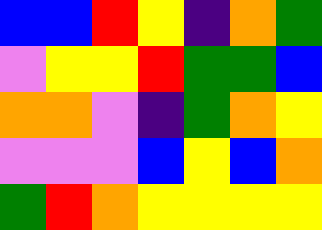[["blue", "blue", "red", "yellow", "indigo", "orange", "green"], ["violet", "yellow", "yellow", "red", "green", "green", "blue"], ["orange", "orange", "violet", "indigo", "green", "orange", "yellow"], ["violet", "violet", "violet", "blue", "yellow", "blue", "orange"], ["green", "red", "orange", "yellow", "yellow", "yellow", "yellow"]]